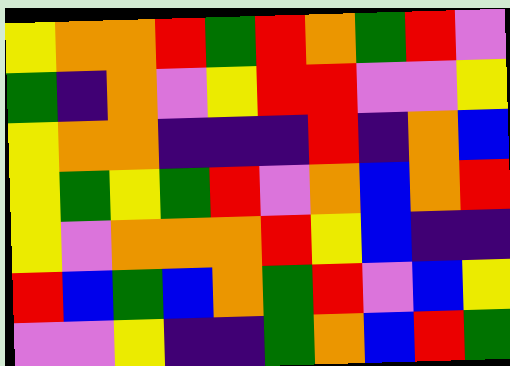[["yellow", "orange", "orange", "red", "green", "red", "orange", "green", "red", "violet"], ["green", "indigo", "orange", "violet", "yellow", "red", "red", "violet", "violet", "yellow"], ["yellow", "orange", "orange", "indigo", "indigo", "indigo", "red", "indigo", "orange", "blue"], ["yellow", "green", "yellow", "green", "red", "violet", "orange", "blue", "orange", "red"], ["yellow", "violet", "orange", "orange", "orange", "red", "yellow", "blue", "indigo", "indigo"], ["red", "blue", "green", "blue", "orange", "green", "red", "violet", "blue", "yellow"], ["violet", "violet", "yellow", "indigo", "indigo", "green", "orange", "blue", "red", "green"]]